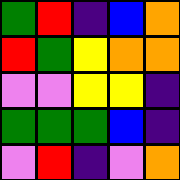[["green", "red", "indigo", "blue", "orange"], ["red", "green", "yellow", "orange", "orange"], ["violet", "violet", "yellow", "yellow", "indigo"], ["green", "green", "green", "blue", "indigo"], ["violet", "red", "indigo", "violet", "orange"]]